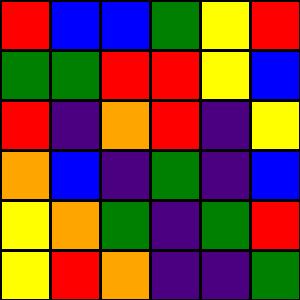[["red", "blue", "blue", "green", "yellow", "red"], ["green", "green", "red", "red", "yellow", "blue"], ["red", "indigo", "orange", "red", "indigo", "yellow"], ["orange", "blue", "indigo", "green", "indigo", "blue"], ["yellow", "orange", "green", "indigo", "green", "red"], ["yellow", "red", "orange", "indigo", "indigo", "green"]]